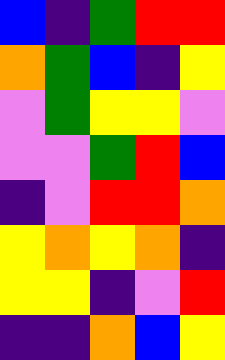[["blue", "indigo", "green", "red", "red"], ["orange", "green", "blue", "indigo", "yellow"], ["violet", "green", "yellow", "yellow", "violet"], ["violet", "violet", "green", "red", "blue"], ["indigo", "violet", "red", "red", "orange"], ["yellow", "orange", "yellow", "orange", "indigo"], ["yellow", "yellow", "indigo", "violet", "red"], ["indigo", "indigo", "orange", "blue", "yellow"]]